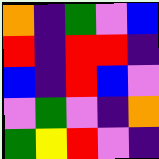[["orange", "indigo", "green", "violet", "blue"], ["red", "indigo", "red", "red", "indigo"], ["blue", "indigo", "red", "blue", "violet"], ["violet", "green", "violet", "indigo", "orange"], ["green", "yellow", "red", "violet", "indigo"]]